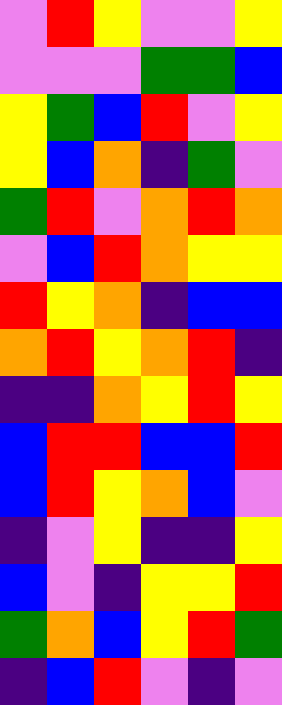[["violet", "red", "yellow", "violet", "violet", "yellow"], ["violet", "violet", "violet", "green", "green", "blue"], ["yellow", "green", "blue", "red", "violet", "yellow"], ["yellow", "blue", "orange", "indigo", "green", "violet"], ["green", "red", "violet", "orange", "red", "orange"], ["violet", "blue", "red", "orange", "yellow", "yellow"], ["red", "yellow", "orange", "indigo", "blue", "blue"], ["orange", "red", "yellow", "orange", "red", "indigo"], ["indigo", "indigo", "orange", "yellow", "red", "yellow"], ["blue", "red", "red", "blue", "blue", "red"], ["blue", "red", "yellow", "orange", "blue", "violet"], ["indigo", "violet", "yellow", "indigo", "indigo", "yellow"], ["blue", "violet", "indigo", "yellow", "yellow", "red"], ["green", "orange", "blue", "yellow", "red", "green"], ["indigo", "blue", "red", "violet", "indigo", "violet"]]